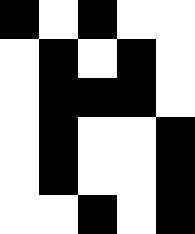[["black", "white", "black", "white", "white"], ["white", "black", "white", "black", "white"], ["white", "black", "black", "black", "white"], ["white", "black", "white", "white", "black"], ["white", "black", "white", "white", "black"], ["white", "white", "black", "white", "black"]]